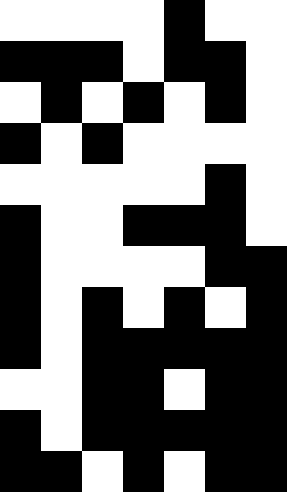[["white", "white", "white", "white", "black", "white", "white"], ["black", "black", "black", "white", "black", "black", "white"], ["white", "black", "white", "black", "white", "black", "white"], ["black", "white", "black", "white", "white", "white", "white"], ["white", "white", "white", "white", "white", "black", "white"], ["black", "white", "white", "black", "black", "black", "white"], ["black", "white", "white", "white", "white", "black", "black"], ["black", "white", "black", "white", "black", "white", "black"], ["black", "white", "black", "black", "black", "black", "black"], ["white", "white", "black", "black", "white", "black", "black"], ["black", "white", "black", "black", "black", "black", "black"], ["black", "black", "white", "black", "white", "black", "black"]]